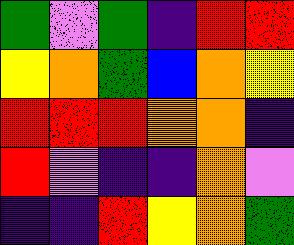[["green", "violet", "green", "indigo", "red", "red"], ["yellow", "orange", "green", "blue", "orange", "yellow"], ["red", "red", "red", "orange", "orange", "indigo"], ["red", "violet", "indigo", "indigo", "orange", "violet"], ["indigo", "indigo", "red", "yellow", "orange", "green"]]